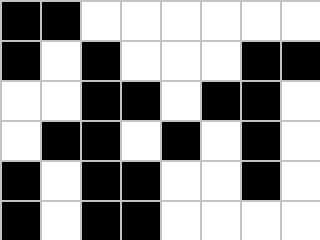[["black", "black", "white", "white", "white", "white", "white", "white"], ["black", "white", "black", "white", "white", "white", "black", "black"], ["white", "white", "black", "black", "white", "black", "black", "white"], ["white", "black", "black", "white", "black", "white", "black", "white"], ["black", "white", "black", "black", "white", "white", "black", "white"], ["black", "white", "black", "black", "white", "white", "white", "white"]]